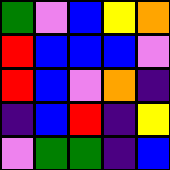[["green", "violet", "blue", "yellow", "orange"], ["red", "blue", "blue", "blue", "violet"], ["red", "blue", "violet", "orange", "indigo"], ["indigo", "blue", "red", "indigo", "yellow"], ["violet", "green", "green", "indigo", "blue"]]